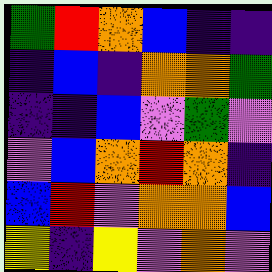[["green", "red", "orange", "blue", "indigo", "indigo"], ["indigo", "blue", "indigo", "orange", "orange", "green"], ["indigo", "indigo", "blue", "violet", "green", "violet"], ["violet", "blue", "orange", "red", "orange", "indigo"], ["blue", "red", "violet", "orange", "orange", "blue"], ["yellow", "indigo", "yellow", "violet", "orange", "violet"]]